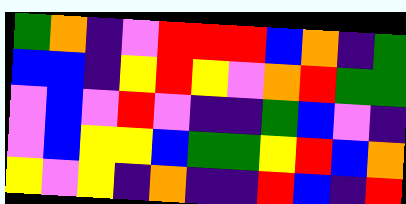[["green", "orange", "indigo", "violet", "red", "red", "red", "blue", "orange", "indigo", "green"], ["blue", "blue", "indigo", "yellow", "red", "yellow", "violet", "orange", "red", "green", "green"], ["violet", "blue", "violet", "red", "violet", "indigo", "indigo", "green", "blue", "violet", "indigo"], ["violet", "blue", "yellow", "yellow", "blue", "green", "green", "yellow", "red", "blue", "orange"], ["yellow", "violet", "yellow", "indigo", "orange", "indigo", "indigo", "red", "blue", "indigo", "red"]]